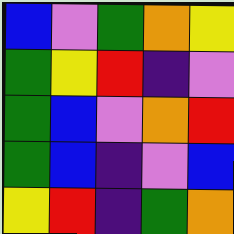[["blue", "violet", "green", "orange", "yellow"], ["green", "yellow", "red", "indigo", "violet"], ["green", "blue", "violet", "orange", "red"], ["green", "blue", "indigo", "violet", "blue"], ["yellow", "red", "indigo", "green", "orange"]]